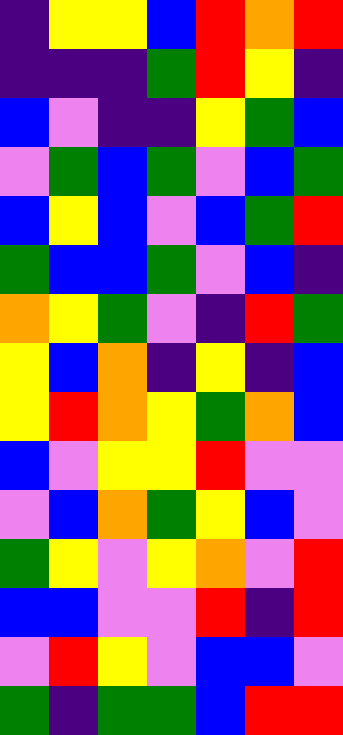[["indigo", "yellow", "yellow", "blue", "red", "orange", "red"], ["indigo", "indigo", "indigo", "green", "red", "yellow", "indigo"], ["blue", "violet", "indigo", "indigo", "yellow", "green", "blue"], ["violet", "green", "blue", "green", "violet", "blue", "green"], ["blue", "yellow", "blue", "violet", "blue", "green", "red"], ["green", "blue", "blue", "green", "violet", "blue", "indigo"], ["orange", "yellow", "green", "violet", "indigo", "red", "green"], ["yellow", "blue", "orange", "indigo", "yellow", "indigo", "blue"], ["yellow", "red", "orange", "yellow", "green", "orange", "blue"], ["blue", "violet", "yellow", "yellow", "red", "violet", "violet"], ["violet", "blue", "orange", "green", "yellow", "blue", "violet"], ["green", "yellow", "violet", "yellow", "orange", "violet", "red"], ["blue", "blue", "violet", "violet", "red", "indigo", "red"], ["violet", "red", "yellow", "violet", "blue", "blue", "violet"], ["green", "indigo", "green", "green", "blue", "red", "red"]]